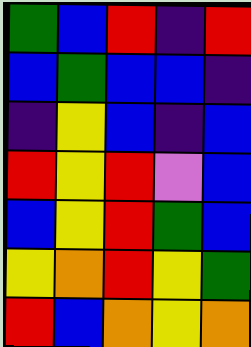[["green", "blue", "red", "indigo", "red"], ["blue", "green", "blue", "blue", "indigo"], ["indigo", "yellow", "blue", "indigo", "blue"], ["red", "yellow", "red", "violet", "blue"], ["blue", "yellow", "red", "green", "blue"], ["yellow", "orange", "red", "yellow", "green"], ["red", "blue", "orange", "yellow", "orange"]]